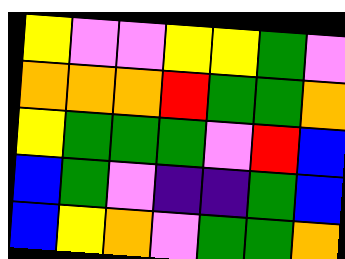[["yellow", "violet", "violet", "yellow", "yellow", "green", "violet"], ["orange", "orange", "orange", "red", "green", "green", "orange"], ["yellow", "green", "green", "green", "violet", "red", "blue"], ["blue", "green", "violet", "indigo", "indigo", "green", "blue"], ["blue", "yellow", "orange", "violet", "green", "green", "orange"]]